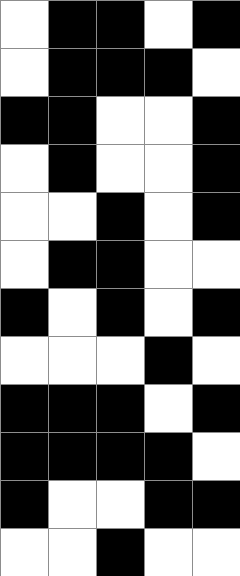[["white", "black", "black", "white", "black"], ["white", "black", "black", "black", "white"], ["black", "black", "white", "white", "black"], ["white", "black", "white", "white", "black"], ["white", "white", "black", "white", "black"], ["white", "black", "black", "white", "white"], ["black", "white", "black", "white", "black"], ["white", "white", "white", "black", "white"], ["black", "black", "black", "white", "black"], ["black", "black", "black", "black", "white"], ["black", "white", "white", "black", "black"], ["white", "white", "black", "white", "white"]]